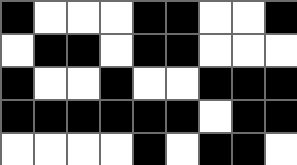[["black", "white", "white", "white", "black", "black", "white", "white", "black"], ["white", "black", "black", "white", "black", "black", "white", "white", "white"], ["black", "white", "white", "black", "white", "white", "black", "black", "black"], ["black", "black", "black", "black", "black", "black", "white", "black", "black"], ["white", "white", "white", "white", "black", "white", "black", "black", "white"]]